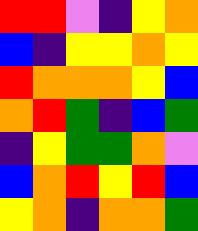[["red", "red", "violet", "indigo", "yellow", "orange"], ["blue", "indigo", "yellow", "yellow", "orange", "yellow"], ["red", "orange", "orange", "orange", "yellow", "blue"], ["orange", "red", "green", "indigo", "blue", "green"], ["indigo", "yellow", "green", "green", "orange", "violet"], ["blue", "orange", "red", "yellow", "red", "blue"], ["yellow", "orange", "indigo", "orange", "orange", "green"]]